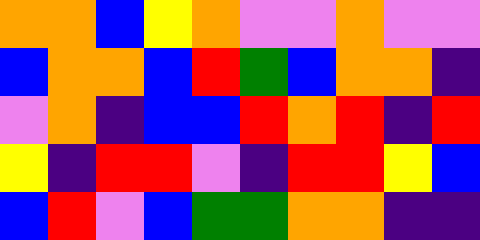[["orange", "orange", "blue", "yellow", "orange", "violet", "violet", "orange", "violet", "violet"], ["blue", "orange", "orange", "blue", "red", "green", "blue", "orange", "orange", "indigo"], ["violet", "orange", "indigo", "blue", "blue", "red", "orange", "red", "indigo", "red"], ["yellow", "indigo", "red", "red", "violet", "indigo", "red", "red", "yellow", "blue"], ["blue", "red", "violet", "blue", "green", "green", "orange", "orange", "indigo", "indigo"]]